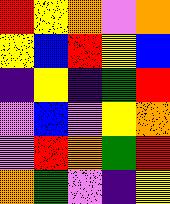[["red", "yellow", "orange", "violet", "orange"], ["yellow", "blue", "red", "yellow", "blue"], ["indigo", "yellow", "indigo", "green", "red"], ["violet", "blue", "violet", "yellow", "orange"], ["violet", "red", "orange", "green", "red"], ["orange", "green", "violet", "indigo", "yellow"]]